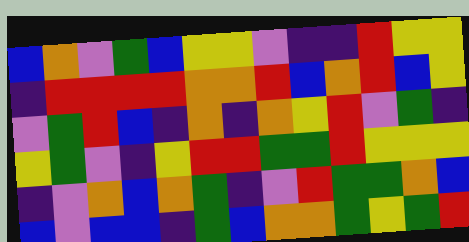[["blue", "orange", "violet", "green", "blue", "yellow", "yellow", "violet", "indigo", "indigo", "red", "yellow", "yellow"], ["indigo", "red", "red", "red", "red", "orange", "orange", "red", "blue", "orange", "red", "blue", "yellow"], ["violet", "green", "red", "blue", "indigo", "orange", "indigo", "orange", "yellow", "red", "violet", "green", "indigo"], ["yellow", "green", "violet", "indigo", "yellow", "red", "red", "green", "green", "red", "yellow", "yellow", "yellow"], ["indigo", "violet", "orange", "blue", "orange", "green", "indigo", "violet", "red", "green", "green", "orange", "blue"], ["blue", "violet", "blue", "blue", "indigo", "green", "blue", "orange", "orange", "green", "yellow", "green", "red"]]